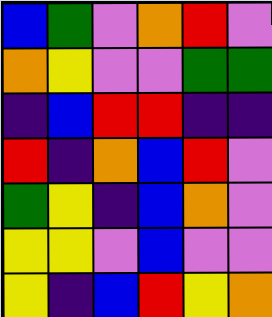[["blue", "green", "violet", "orange", "red", "violet"], ["orange", "yellow", "violet", "violet", "green", "green"], ["indigo", "blue", "red", "red", "indigo", "indigo"], ["red", "indigo", "orange", "blue", "red", "violet"], ["green", "yellow", "indigo", "blue", "orange", "violet"], ["yellow", "yellow", "violet", "blue", "violet", "violet"], ["yellow", "indigo", "blue", "red", "yellow", "orange"]]